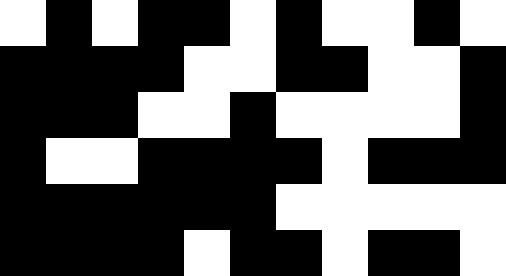[["white", "black", "white", "black", "black", "white", "black", "white", "white", "black", "white"], ["black", "black", "black", "black", "white", "white", "black", "black", "white", "white", "black"], ["black", "black", "black", "white", "white", "black", "white", "white", "white", "white", "black"], ["black", "white", "white", "black", "black", "black", "black", "white", "black", "black", "black"], ["black", "black", "black", "black", "black", "black", "white", "white", "white", "white", "white"], ["black", "black", "black", "black", "white", "black", "black", "white", "black", "black", "white"]]